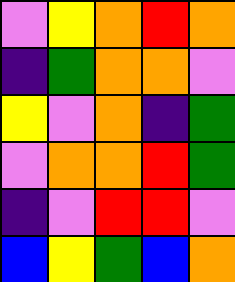[["violet", "yellow", "orange", "red", "orange"], ["indigo", "green", "orange", "orange", "violet"], ["yellow", "violet", "orange", "indigo", "green"], ["violet", "orange", "orange", "red", "green"], ["indigo", "violet", "red", "red", "violet"], ["blue", "yellow", "green", "blue", "orange"]]